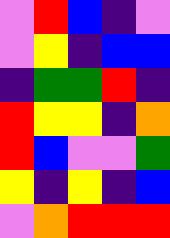[["violet", "red", "blue", "indigo", "violet"], ["violet", "yellow", "indigo", "blue", "blue"], ["indigo", "green", "green", "red", "indigo"], ["red", "yellow", "yellow", "indigo", "orange"], ["red", "blue", "violet", "violet", "green"], ["yellow", "indigo", "yellow", "indigo", "blue"], ["violet", "orange", "red", "red", "red"]]